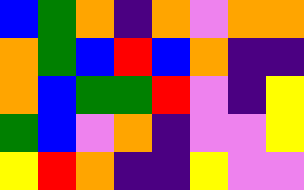[["blue", "green", "orange", "indigo", "orange", "violet", "orange", "orange"], ["orange", "green", "blue", "red", "blue", "orange", "indigo", "indigo"], ["orange", "blue", "green", "green", "red", "violet", "indigo", "yellow"], ["green", "blue", "violet", "orange", "indigo", "violet", "violet", "yellow"], ["yellow", "red", "orange", "indigo", "indigo", "yellow", "violet", "violet"]]